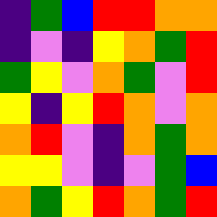[["indigo", "green", "blue", "red", "red", "orange", "orange"], ["indigo", "violet", "indigo", "yellow", "orange", "green", "red"], ["green", "yellow", "violet", "orange", "green", "violet", "red"], ["yellow", "indigo", "yellow", "red", "orange", "violet", "orange"], ["orange", "red", "violet", "indigo", "orange", "green", "orange"], ["yellow", "yellow", "violet", "indigo", "violet", "green", "blue"], ["orange", "green", "yellow", "red", "orange", "green", "red"]]